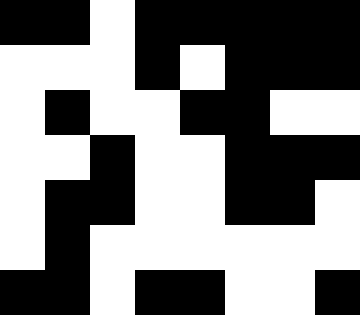[["black", "black", "white", "black", "black", "black", "black", "black"], ["white", "white", "white", "black", "white", "black", "black", "black"], ["white", "black", "white", "white", "black", "black", "white", "white"], ["white", "white", "black", "white", "white", "black", "black", "black"], ["white", "black", "black", "white", "white", "black", "black", "white"], ["white", "black", "white", "white", "white", "white", "white", "white"], ["black", "black", "white", "black", "black", "white", "white", "black"]]